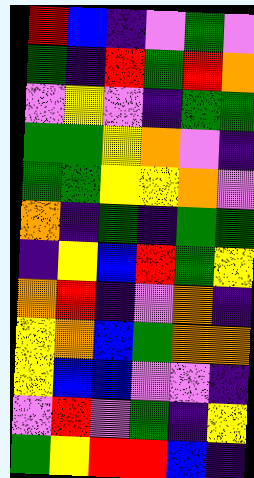[["red", "blue", "indigo", "violet", "green", "violet"], ["green", "indigo", "red", "green", "red", "orange"], ["violet", "yellow", "violet", "indigo", "green", "green"], ["green", "green", "yellow", "orange", "violet", "indigo"], ["green", "green", "yellow", "yellow", "orange", "violet"], ["orange", "indigo", "green", "indigo", "green", "green"], ["indigo", "yellow", "blue", "red", "green", "yellow"], ["orange", "red", "indigo", "violet", "orange", "indigo"], ["yellow", "orange", "blue", "green", "orange", "orange"], ["yellow", "blue", "blue", "violet", "violet", "indigo"], ["violet", "red", "violet", "green", "indigo", "yellow"], ["green", "yellow", "red", "red", "blue", "indigo"]]